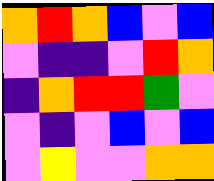[["orange", "red", "orange", "blue", "violet", "blue"], ["violet", "indigo", "indigo", "violet", "red", "orange"], ["indigo", "orange", "red", "red", "green", "violet"], ["violet", "indigo", "violet", "blue", "violet", "blue"], ["violet", "yellow", "violet", "violet", "orange", "orange"]]